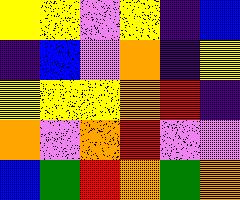[["yellow", "yellow", "violet", "yellow", "indigo", "blue"], ["indigo", "blue", "violet", "orange", "indigo", "yellow"], ["yellow", "yellow", "yellow", "orange", "red", "indigo"], ["orange", "violet", "orange", "red", "violet", "violet"], ["blue", "green", "red", "orange", "green", "orange"]]